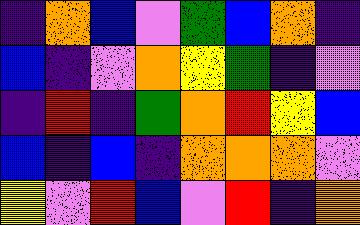[["indigo", "orange", "blue", "violet", "green", "blue", "orange", "indigo"], ["blue", "indigo", "violet", "orange", "yellow", "green", "indigo", "violet"], ["indigo", "red", "indigo", "green", "orange", "red", "yellow", "blue"], ["blue", "indigo", "blue", "indigo", "orange", "orange", "orange", "violet"], ["yellow", "violet", "red", "blue", "violet", "red", "indigo", "orange"]]